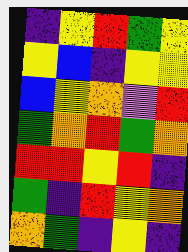[["indigo", "yellow", "red", "green", "yellow"], ["yellow", "blue", "indigo", "yellow", "yellow"], ["blue", "yellow", "orange", "violet", "red"], ["green", "orange", "red", "green", "orange"], ["red", "red", "yellow", "red", "indigo"], ["green", "indigo", "red", "yellow", "orange"], ["orange", "green", "indigo", "yellow", "indigo"]]